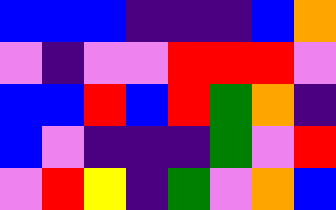[["blue", "blue", "blue", "indigo", "indigo", "indigo", "blue", "orange"], ["violet", "indigo", "violet", "violet", "red", "red", "red", "violet"], ["blue", "blue", "red", "blue", "red", "green", "orange", "indigo"], ["blue", "violet", "indigo", "indigo", "indigo", "green", "violet", "red"], ["violet", "red", "yellow", "indigo", "green", "violet", "orange", "blue"]]